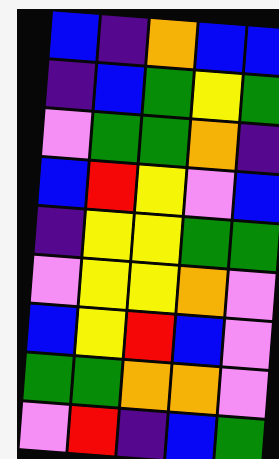[["blue", "indigo", "orange", "blue", "blue"], ["indigo", "blue", "green", "yellow", "green"], ["violet", "green", "green", "orange", "indigo"], ["blue", "red", "yellow", "violet", "blue"], ["indigo", "yellow", "yellow", "green", "green"], ["violet", "yellow", "yellow", "orange", "violet"], ["blue", "yellow", "red", "blue", "violet"], ["green", "green", "orange", "orange", "violet"], ["violet", "red", "indigo", "blue", "green"]]